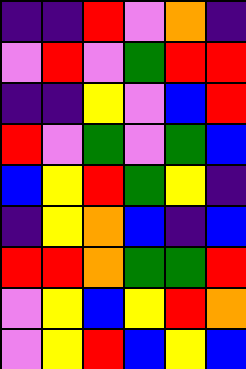[["indigo", "indigo", "red", "violet", "orange", "indigo"], ["violet", "red", "violet", "green", "red", "red"], ["indigo", "indigo", "yellow", "violet", "blue", "red"], ["red", "violet", "green", "violet", "green", "blue"], ["blue", "yellow", "red", "green", "yellow", "indigo"], ["indigo", "yellow", "orange", "blue", "indigo", "blue"], ["red", "red", "orange", "green", "green", "red"], ["violet", "yellow", "blue", "yellow", "red", "orange"], ["violet", "yellow", "red", "blue", "yellow", "blue"]]